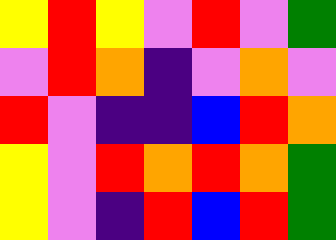[["yellow", "red", "yellow", "violet", "red", "violet", "green"], ["violet", "red", "orange", "indigo", "violet", "orange", "violet"], ["red", "violet", "indigo", "indigo", "blue", "red", "orange"], ["yellow", "violet", "red", "orange", "red", "orange", "green"], ["yellow", "violet", "indigo", "red", "blue", "red", "green"]]